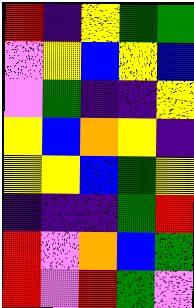[["red", "indigo", "yellow", "green", "green"], ["violet", "yellow", "blue", "yellow", "blue"], ["violet", "green", "indigo", "indigo", "yellow"], ["yellow", "blue", "orange", "yellow", "indigo"], ["yellow", "yellow", "blue", "green", "yellow"], ["indigo", "indigo", "indigo", "green", "red"], ["red", "violet", "orange", "blue", "green"], ["red", "violet", "red", "green", "violet"]]